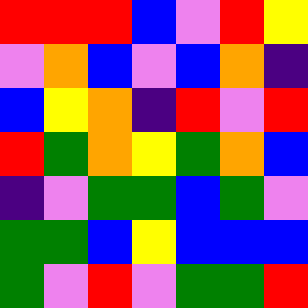[["red", "red", "red", "blue", "violet", "red", "yellow"], ["violet", "orange", "blue", "violet", "blue", "orange", "indigo"], ["blue", "yellow", "orange", "indigo", "red", "violet", "red"], ["red", "green", "orange", "yellow", "green", "orange", "blue"], ["indigo", "violet", "green", "green", "blue", "green", "violet"], ["green", "green", "blue", "yellow", "blue", "blue", "blue"], ["green", "violet", "red", "violet", "green", "green", "red"]]